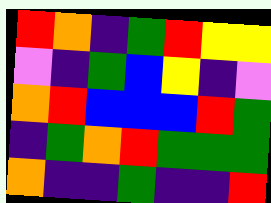[["red", "orange", "indigo", "green", "red", "yellow", "yellow"], ["violet", "indigo", "green", "blue", "yellow", "indigo", "violet"], ["orange", "red", "blue", "blue", "blue", "red", "green"], ["indigo", "green", "orange", "red", "green", "green", "green"], ["orange", "indigo", "indigo", "green", "indigo", "indigo", "red"]]